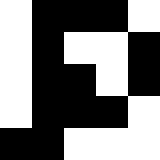[["white", "black", "black", "black", "white"], ["white", "black", "white", "white", "black"], ["white", "black", "black", "white", "black"], ["white", "black", "black", "black", "white"], ["black", "black", "white", "white", "white"]]